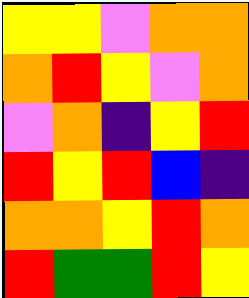[["yellow", "yellow", "violet", "orange", "orange"], ["orange", "red", "yellow", "violet", "orange"], ["violet", "orange", "indigo", "yellow", "red"], ["red", "yellow", "red", "blue", "indigo"], ["orange", "orange", "yellow", "red", "orange"], ["red", "green", "green", "red", "yellow"]]